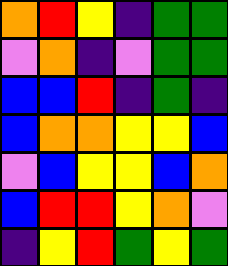[["orange", "red", "yellow", "indigo", "green", "green"], ["violet", "orange", "indigo", "violet", "green", "green"], ["blue", "blue", "red", "indigo", "green", "indigo"], ["blue", "orange", "orange", "yellow", "yellow", "blue"], ["violet", "blue", "yellow", "yellow", "blue", "orange"], ["blue", "red", "red", "yellow", "orange", "violet"], ["indigo", "yellow", "red", "green", "yellow", "green"]]